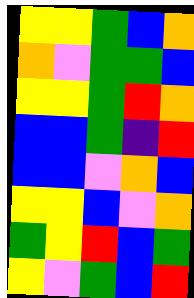[["yellow", "yellow", "green", "blue", "orange"], ["orange", "violet", "green", "green", "blue"], ["yellow", "yellow", "green", "red", "orange"], ["blue", "blue", "green", "indigo", "red"], ["blue", "blue", "violet", "orange", "blue"], ["yellow", "yellow", "blue", "violet", "orange"], ["green", "yellow", "red", "blue", "green"], ["yellow", "violet", "green", "blue", "red"]]